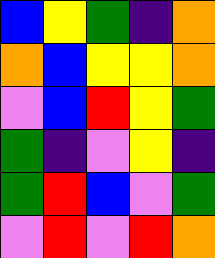[["blue", "yellow", "green", "indigo", "orange"], ["orange", "blue", "yellow", "yellow", "orange"], ["violet", "blue", "red", "yellow", "green"], ["green", "indigo", "violet", "yellow", "indigo"], ["green", "red", "blue", "violet", "green"], ["violet", "red", "violet", "red", "orange"]]